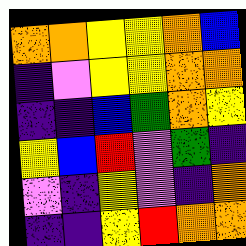[["orange", "orange", "yellow", "yellow", "orange", "blue"], ["indigo", "violet", "yellow", "yellow", "orange", "orange"], ["indigo", "indigo", "blue", "green", "orange", "yellow"], ["yellow", "blue", "red", "violet", "green", "indigo"], ["violet", "indigo", "yellow", "violet", "indigo", "orange"], ["indigo", "indigo", "yellow", "red", "orange", "orange"]]